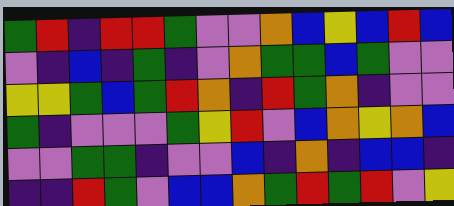[["green", "red", "indigo", "red", "red", "green", "violet", "violet", "orange", "blue", "yellow", "blue", "red", "blue"], ["violet", "indigo", "blue", "indigo", "green", "indigo", "violet", "orange", "green", "green", "blue", "green", "violet", "violet"], ["yellow", "yellow", "green", "blue", "green", "red", "orange", "indigo", "red", "green", "orange", "indigo", "violet", "violet"], ["green", "indigo", "violet", "violet", "violet", "green", "yellow", "red", "violet", "blue", "orange", "yellow", "orange", "blue"], ["violet", "violet", "green", "green", "indigo", "violet", "violet", "blue", "indigo", "orange", "indigo", "blue", "blue", "indigo"], ["indigo", "indigo", "red", "green", "violet", "blue", "blue", "orange", "green", "red", "green", "red", "violet", "yellow"]]